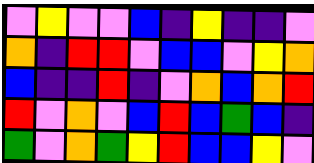[["violet", "yellow", "violet", "violet", "blue", "indigo", "yellow", "indigo", "indigo", "violet"], ["orange", "indigo", "red", "red", "violet", "blue", "blue", "violet", "yellow", "orange"], ["blue", "indigo", "indigo", "red", "indigo", "violet", "orange", "blue", "orange", "red"], ["red", "violet", "orange", "violet", "blue", "red", "blue", "green", "blue", "indigo"], ["green", "violet", "orange", "green", "yellow", "red", "blue", "blue", "yellow", "violet"]]